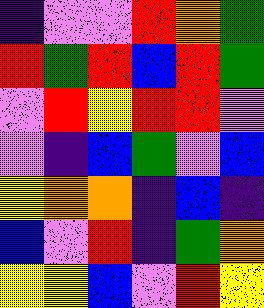[["indigo", "violet", "violet", "red", "orange", "green"], ["red", "green", "red", "blue", "red", "green"], ["violet", "red", "yellow", "red", "red", "violet"], ["violet", "indigo", "blue", "green", "violet", "blue"], ["yellow", "orange", "orange", "indigo", "blue", "indigo"], ["blue", "violet", "red", "indigo", "green", "orange"], ["yellow", "yellow", "blue", "violet", "red", "yellow"]]